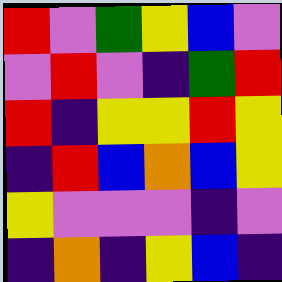[["red", "violet", "green", "yellow", "blue", "violet"], ["violet", "red", "violet", "indigo", "green", "red"], ["red", "indigo", "yellow", "yellow", "red", "yellow"], ["indigo", "red", "blue", "orange", "blue", "yellow"], ["yellow", "violet", "violet", "violet", "indigo", "violet"], ["indigo", "orange", "indigo", "yellow", "blue", "indigo"]]